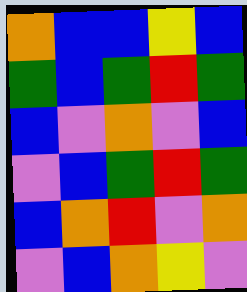[["orange", "blue", "blue", "yellow", "blue"], ["green", "blue", "green", "red", "green"], ["blue", "violet", "orange", "violet", "blue"], ["violet", "blue", "green", "red", "green"], ["blue", "orange", "red", "violet", "orange"], ["violet", "blue", "orange", "yellow", "violet"]]